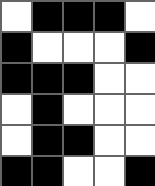[["white", "black", "black", "black", "white"], ["black", "white", "white", "white", "black"], ["black", "black", "black", "white", "white"], ["white", "black", "white", "white", "white"], ["white", "black", "black", "white", "white"], ["black", "black", "white", "white", "black"]]